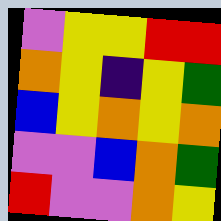[["violet", "yellow", "yellow", "red", "red"], ["orange", "yellow", "indigo", "yellow", "green"], ["blue", "yellow", "orange", "yellow", "orange"], ["violet", "violet", "blue", "orange", "green"], ["red", "violet", "violet", "orange", "yellow"]]